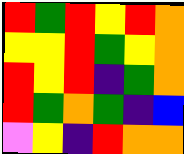[["red", "green", "red", "yellow", "red", "orange"], ["yellow", "yellow", "red", "green", "yellow", "orange"], ["red", "yellow", "red", "indigo", "green", "orange"], ["red", "green", "orange", "green", "indigo", "blue"], ["violet", "yellow", "indigo", "red", "orange", "orange"]]